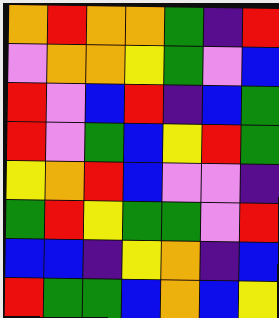[["orange", "red", "orange", "orange", "green", "indigo", "red"], ["violet", "orange", "orange", "yellow", "green", "violet", "blue"], ["red", "violet", "blue", "red", "indigo", "blue", "green"], ["red", "violet", "green", "blue", "yellow", "red", "green"], ["yellow", "orange", "red", "blue", "violet", "violet", "indigo"], ["green", "red", "yellow", "green", "green", "violet", "red"], ["blue", "blue", "indigo", "yellow", "orange", "indigo", "blue"], ["red", "green", "green", "blue", "orange", "blue", "yellow"]]